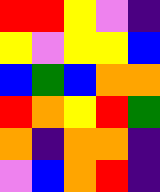[["red", "red", "yellow", "violet", "indigo"], ["yellow", "violet", "yellow", "yellow", "blue"], ["blue", "green", "blue", "orange", "orange"], ["red", "orange", "yellow", "red", "green"], ["orange", "indigo", "orange", "orange", "indigo"], ["violet", "blue", "orange", "red", "indigo"]]